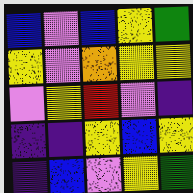[["blue", "violet", "blue", "yellow", "green"], ["yellow", "violet", "orange", "yellow", "yellow"], ["violet", "yellow", "red", "violet", "indigo"], ["indigo", "indigo", "yellow", "blue", "yellow"], ["indigo", "blue", "violet", "yellow", "green"]]